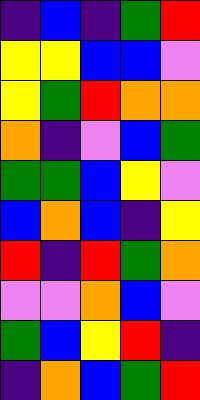[["indigo", "blue", "indigo", "green", "red"], ["yellow", "yellow", "blue", "blue", "violet"], ["yellow", "green", "red", "orange", "orange"], ["orange", "indigo", "violet", "blue", "green"], ["green", "green", "blue", "yellow", "violet"], ["blue", "orange", "blue", "indigo", "yellow"], ["red", "indigo", "red", "green", "orange"], ["violet", "violet", "orange", "blue", "violet"], ["green", "blue", "yellow", "red", "indigo"], ["indigo", "orange", "blue", "green", "red"]]